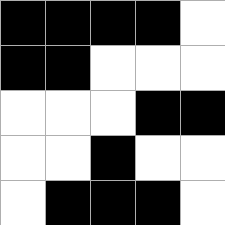[["black", "black", "black", "black", "white"], ["black", "black", "white", "white", "white"], ["white", "white", "white", "black", "black"], ["white", "white", "black", "white", "white"], ["white", "black", "black", "black", "white"]]